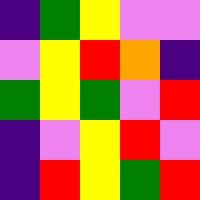[["indigo", "green", "yellow", "violet", "violet"], ["violet", "yellow", "red", "orange", "indigo"], ["green", "yellow", "green", "violet", "red"], ["indigo", "violet", "yellow", "red", "violet"], ["indigo", "red", "yellow", "green", "red"]]